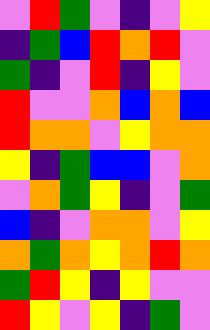[["violet", "red", "green", "violet", "indigo", "violet", "yellow"], ["indigo", "green", "blue", "red", "orange", "red", "violet"], ["green", "indigo", "violet", "red", "indigo", "yellow", "violet"], ["red", "violet", "violet", "orange", "blue", "orange", "blue"], ["red", "orange", "orange", "violet", "yellow", "orange", "orange"], ["yellow", "indigo", "green", "blue", "blue", "violet", "orange"], ["violet", "orange", "green", "yellow", "indigo", "violet", "green"], ["blue", "indigo", "violet", "orange", "orange", "violet", "yellow"], ["orange", "green", "orange", "yellow", "orange", "red", "orange"], ["green", "red", "yellow", "indigo", "yellow", "violet", "violet"], ["red", "yellow", "violet", "yellow", "indigo", "green", "violet"]]